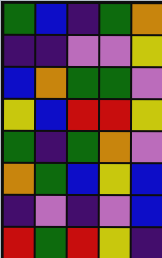[["green", "blue", "indigo", "green", "orange"], ["indigo", "indigo", "violet", "violet", "yellow"], ["blue", "orange", "green", "green", "violet"], ["yellow", "blue", "red", "red", "yellow"], ["green", "indigo", "green", "orange", "violet"], ["orange", "green", "blue", "yellow", "blue"], ["indigo", "violet", "indigo", "violet", "blue"], ["red", "green", "red", "yellow", "indigo"]]